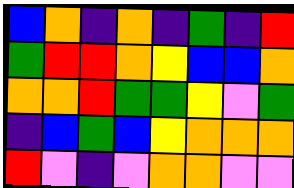[["blue", "orange", "indigo", "orange", "indigo", "green", "indigo", "red"], ["green", "red", "red", "orange", "yellow", "blue", "blue", "orange"], ["orange", "orange", "red", "green", "green", "yellow", "violet", "green"], ["indigo", "blue", "green", "blue", "yellow", "orange", "orange", "orange"], ["red", "violet", "indigo", "violet", "orange", "orange", "violet", "violet"]]